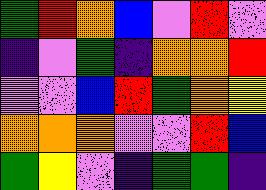[["green", "red", "orange", "blue", "violet", "red", "violet"], ["indigo", "violet", "green", "indigo", "orange", "orange", "red"], ["violet", "violet", "blue", "red", "green", "orange", "yellow"], ["orange", "orange", "orange", "violet", "violet", "red", "blue"], ["green", "yellow", "violet", "indigo", "green", "green", "indigo"]]